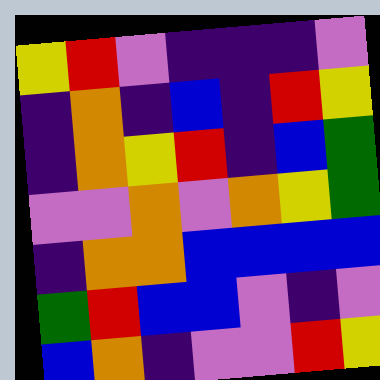[["yellow", "red", "violet", "indigo", "indigo", "indigo", "violet"], ["indigo", "orange", "indigo", "blue", "indigo", "red", "yellow"], ["indigo", "orange", "yellow", "red", "indigo", "blue", "green"], ["violet", "violet", "orange", "violet", "orange", "yellow", "green"], ["indigo", "orange", "orange", "blue", "blue", "blue", "blue"], ["green", "red", "blue", "blue", "violet", "indigo", "violet"], ["blue", "orange", "indigo", "violet", "violet", "red", "yellow"]]